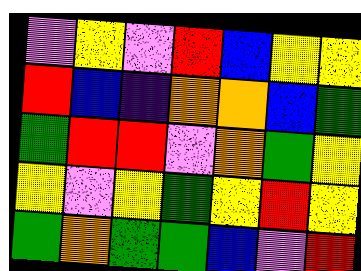[["violet", "yellow", "violet", "red", "blue", "yellow", "yellow"], ["red", "blue", "indigo", "orange", "orange", "blue", "green"], ["green", "red", "red", "violet", "orange", "green", "yellow"], ["yellow", "violet", "yellow", "green", "yellow", "red", "yellow"], ["green", "orange", "green", "green", "blue", "violet", "red"]]